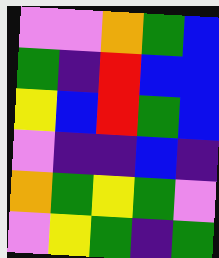[["violet", "violet", "orange", "green", "blue"], ["green", "indigo", "red", "blue", "blue"], ["yellow", "blue", "red", "green", "blue"], ["violet", "indigo", "indigo", "blue", "indigo"], ["orange", "green", "yellow", "green", "violet"], ["violet", "yellow", "green", "indigo", "green"]]